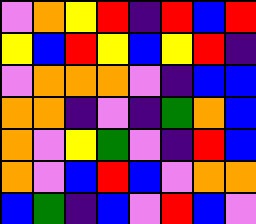[["violet", "orange", "yellow", "red", "indigo", "red", "blue", "red"], ["yellow", "blue", "red", "yellow", "blue", "yellow", "red", "indigo"], ["violet", "orange", "orange", "orange", "violet", "indigo", "blue", "blue"], ["orange", "orange", "indigo", "violet", "indigo", "green", "orange", "blue"], ["orange", "violet", "yellow", "green", "violet", "indigo", "red", "blue"], ["orange", "violet", "blue", "red", "blue", "violet", "orange", "orange"], ["blue", "green", "indigo", "blue", "violet", "red", "blue", "violet"]]